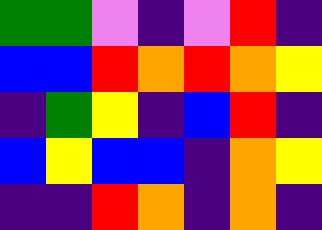[["green", "green", "violet", "indigo", "violet", "red", "indigo"], ["blue", "blue", "red", "orange", "red", "orange", "yellow"], ["indigo", "green", "yellow", "indigo", "blue", "red", "indigo"], ["blue", "yellow", "blue", "blue", "indigo", "orange", "yellow"], ["indigo", "indigo", "red", "orange", "indigo", "orange", "indigo"]]